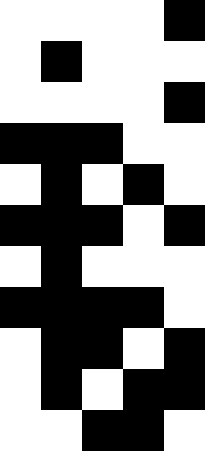[["white", "white", "white", "white", "black"], ["white", "black", "white", "white", "white"], ["white", "white", "white", "white", "black"], ["black", "black", "black", "white", "white"], ["white", "black", "white", "black", "white"], ["black", "black", "black", "white", "black"], ["white", "black", "white", "white", "white"], ["black", "black", "black", "black", "white"], ["white", "black", "black", "white", "black"], ["white", "black", "white", "black", "black"], ["white", "white", "black", "black", "white"]]